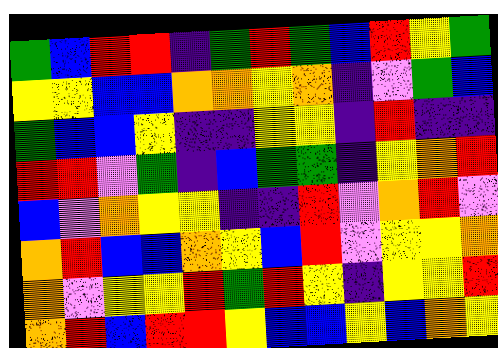[["green", "blue", "red", "red", "indigo", "green", "red", "green", "blue", "red", "yellow", "green"], ["yellow", "yellow", "blue", "blue", "orange", "orange", "yellow", "orange", "indigo", "violet", "green", "blue"], ["green", "blue", "blue", "yellow", "indigo", "indigo", "yellow", "yellow", "indigo", "red", "indigo", "indigo"], ["red", "red", "violet", "green", "indigo", "blue", "green", "green", "indigo", "yellow", "orange", "red"], ["blue", "violet", "orange", "yellow", "yellow", "indigo", "indigo", "red", "violet", "orange", "red", "violet"], ["orange", "red", "blue", "blue", "orange", "yellow", "blue", "red", "violet", "yellow", "yellow", "orange"], ["orange", "violet", "yellow", "yellow", "red", "green", "red", "yellow", "indigo", "yellow", "yellow", "red"], ["orange", "red", "blue", "red", "red", "yellow", "blue", "blue", "yellow", "blue", "orange", "yellow"]]